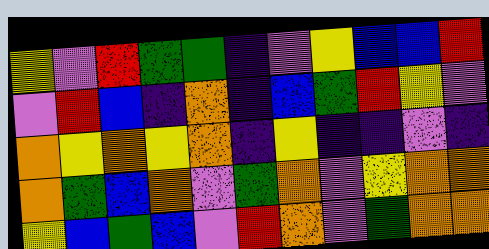[["yellow", "violet", "red", "green", "green", "indigo", "violet", "yellow", "blue", "blue", "red"], ["violet", "red", "blue", "indigo", "orange", "indigo", "blue", "green", "red", "yellow", "violet"], ["orange", "yellow", "orange", "yellow", "orange", "indigo", "yellow", "indigo", "indigo", "violet", "indigo"], ["orange", "green", "blue", "orange", "violet", "green", "orange", "violet", "yellow", "orange", "orange"], ["yellow", "blue", "green", "blue", "violet", "red", "orange", "violet", "green", "orange", "orange"]]